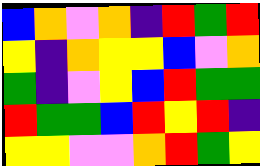[["blue", "orange", "violet", "orange", "indigo", "red", "green", "red"], ["yellow", "indigo", "orange", "yellow", "yellow", "blue", "violet", "orange"], ["green", "indigo", "violet", "yellow", "blue", "red", "green", "green"], ["red", "green", "green", "blue", "red", "yellow", "red", "indigo"], ["yellow", "yellow", "violet", "violet", "orange", "red", "green", "yellow"]]